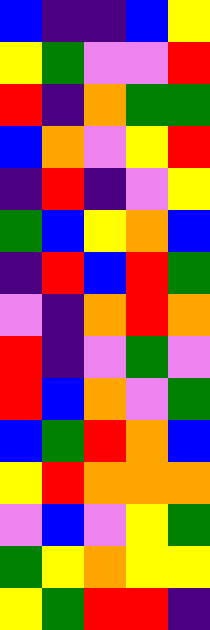[["blue", "indigo", "indigo", "blue", "yellow"], ["yellow", "green", "violet", "violet", "red"], ["red", "indigo", "orange", "green", "green"], ["blue", "orange", "violet", "yellow", "red"], ["indigo", "red", "indigo", "violet", "yellow"], ["green", "blue", "yellow", "orange", "blue"], ["indigo", "red", "blue", "red", "green"], ["violet", "indigo", "orange", "red", "orange"], ["red", "indigo", "violet", "green", "violet"], ["red", "blue", "orange", "violet", "green"], ["blue", "green", "red", "orange", "blue"], ["yellow", "red", "orange", "orange", "orange"], ["violet", "blue", "violet", "yellow", "green"], ["green", "yellow", "orange", "yellow", "yellow"], ["yellow", "green", "red", "red", "indigo"]]